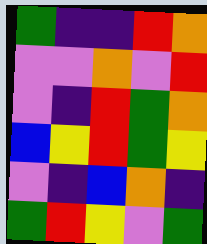[["green", "indigo", "indigo", "red", "orange"], ["violet", "violet", "orange", "violet", "red"], ["violet", "indigo", "red", "green", "orange"], ["blue", "yellow", "red", "green", "yellow"], ["violet", "indigo", "blue", "orange", "indigo"], ["green", "red", "yellow", "violet", "green"]]